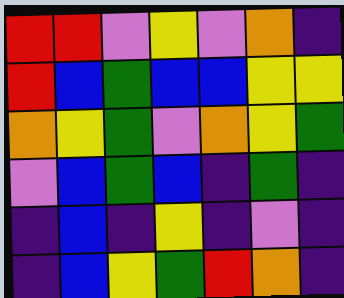[["red", "red", "violet", "yellow", "violet", "orange", "indigo"], ["red", "blue", "green", "blue", "blue", "yellow", "yellow"], ["orange", "yellow", "green", "violet", "orange", "yellow", "green"], ["violet", "blue", "green", "blue", "indigo", "green", "indigo"], ["indigo", "blue", "indigo", "yellow", "indigo", "violet", "indigo"], ["indigo", "blue", "yellow", "green", "red", "orange", "indigo"]]